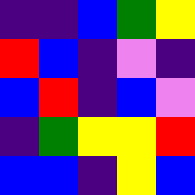[["indigo", "indigo", "blue", "green", "yellow"], ["red", "blue", "indigo", "violet", "indigo"], ["blue", "red", "indigo", "blue", "violet"], ["indigo", "green", "yellow", "yellow", "red"], ["blue", "blue", "indigo", "yellow", "blue"]]